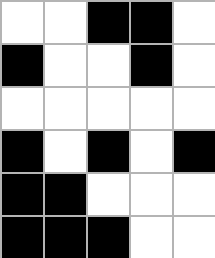[["white", "white", "black", "black", "white"], ["black", "white", "white", "black", "white"], ["white", "white", "white", "white", "white"], ["black", "white", "black", "white", "black"], ["black", "black", "white", "white", "white"], ["black", "black", "black", "white", "white"]]